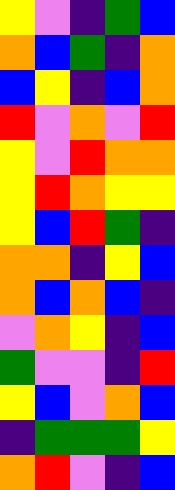[["yellow", "violet", "indigo", "green", "blue"], ["orange", "blue", "green", "indigo", "orange"], ["blue", "yellow", "indigo", "blue", "orange"], ["red", "violet", "orange", "violet", "red"], ["yellow", "violet", "red", "orange", "orange"], ["yellow", "red", "orange", "yellow", "yellow"], ["yellow", "blue", "red", "green", "indigo"], ["orange", "orange", "indigo", "yellow", "blue"], ["orange", "blue", "orange", "blue", "indigo"], ["violet", "orange", "yellow", "indigo", "blue"], ["green", "violet", "violet", "indigo", "red"], ["yellow", "blue", "violet", "orange", "blue"], ["indigo", "green", "green", "green", "yellow"], ["orange", "red", "violet", "indigo", "blue"]]